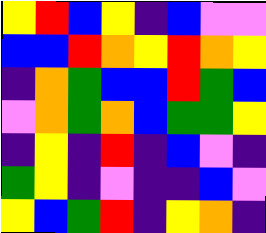[["yellow", "red", "blue", "yellow", "indigo", "blue", "violet", "violet"], ["blue", "blue", "red", "orange", "yellow", "red", "orange", "yellow"], ["indigo", "orange", "green", "blue", "blue", "red", "green", "blue"], ["violet", "orange", "green", "orange", "blue", "green", "green", "yellow"], ["indigo", "yellow", "indigo", "red", "indigo", "blue", "violet", "indigo"], ["green", "yellow", "indigo", "violet", "indigo", "indigo", "blue", "violet"], ["yellow", "blue", "green", "red", "indigo", "yellow", "orange", "indigo"]]